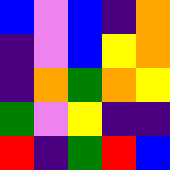[["blue", "violet", "blue", "indigo", "orange"], ["indigo", "violet", "blue", "yellow", "orange"], ["indigo", "orange", "green", "orange", "yellow"], ["green", "violet", "yellow", "indigo", "indigo"], ["red", "indigo", "green", "red", "blue"]]